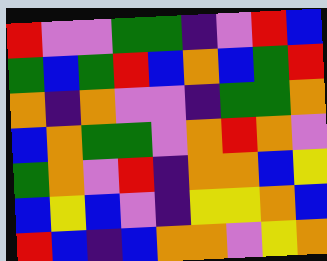[["red", "violet", "violet", "green", "green", "indigo", "violet", "red", "blue"], ["green", "blue", "green", "red", "blue", "orange", "blue", "green", "red"], ["orange", "indigo", "orange", "violet", "violet", "indigo", "green", "green", "orange"], ["blue", "orange", "green", "green", "violet", "orange", "red", "orange", "violet"], ["green", "orange", "violet", "red", "indigo", "orange", "orange", "blue", "yellow"], ["blue", "yellow", "blue", "violet", "indigo", "yellow", "yellow", "orange", "blue"], ["red", "blue", "indigo", "blue", "orange", "orange", "violet", "yellow", "orange"]]